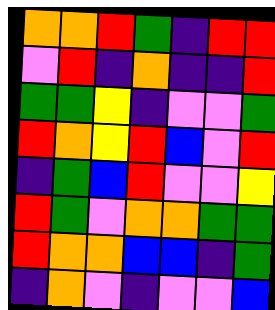[["orange", "orange", "red", "green", "indigo", "red", "red"], ["violet", "red", "indigo", "orange", "indigo", "indigo", "red"], ["green", "green", "yellow", "indigo", "violet", "violet", "green"], ["red", "orange", "yellow", "red", "blue", "violet", "red"], ["indigo", "green", "blue", "red", "violet", "violet", "yellow"], ["red", "green", "violet", "orange", "orange", "green", "green"], ["red", "orange", "orange", "blue", "blue", "indigo", "green"], ["indigo", "orange", "violet", "indigo", "violet", "violet", "blue"]]